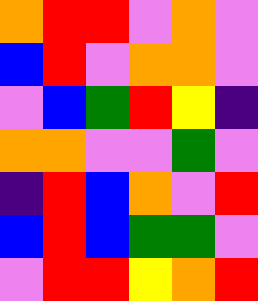[["orange", "red", "red", "violet", "orange", "violet"], ["blue", "red", "violet", "orange", "orange", "violet"], ["violet", "blue", "green", "red", "yellow", "indigo"], ["orange", "orange", "violet", "violet", "green", "violet"], ["indigo", "red", "blue", "orange", "violet", "red"], ["blue", "red", "blue", "green", "green", "violet"], ["violet", "red", "red", "yellow", "orange", "red"]]